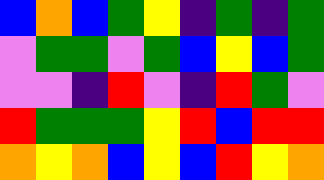[["blue", "orange", "blue", "green", "yellow", "indigo", "green", "indigo", "green"], ["violet", "green", "green", "violet", "green", "blue", "yellow", "blue", "green"], ["violet", "violet", "indigo", "red", "violet", "indigo", "red", "green", "violet"], ["red", "green", "green", "green", "yellow", "red", "blue", "red", "red"], ["orange", "yellow", "orange", "blue", "yellow", "blue", "red", "yellow", "orange"]]